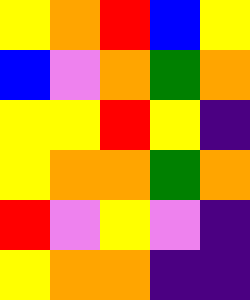[["yellow", "orange", "red", "blue", "yellow"], ["blue", "violet", "orange", "green", "orange"], ["yellow", "yellow", "red", "yellow", "indigo"], ["yellow", "orange", "orange", "green", "orange"], ["red", "violet", "yellow", "violet", "indigo"], ["yellow", "orange", "orange", "indigo", "indigo"]]